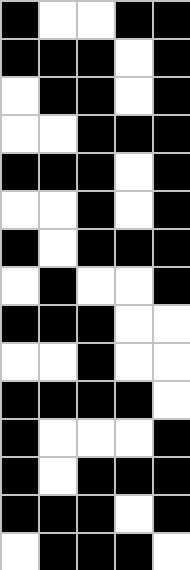[["black", "white", "white", "black", "black"], ["black", "black", "black", "white", "black"], ["white", "black", "black", "white", "black"], ["white", "white", "black", "black", "black"], ["black", "black", "black", "white", "black"], ["white", "white", "black", "white", "black"], ["black", "white", "black", "black", "black"], ["white", "black", "white", "white", "black"], ["black", "black", "black", "white", "white"], ["white", "white", "black", "white", "white"], ["black", "black", "black", "black", "white"], ["black", "white", "white", "white", "black"], ["black", "white", "black", "black", "black"], ["black", "black", "black", "white", "black"], ["white", "black", "black", "black", "white"]]